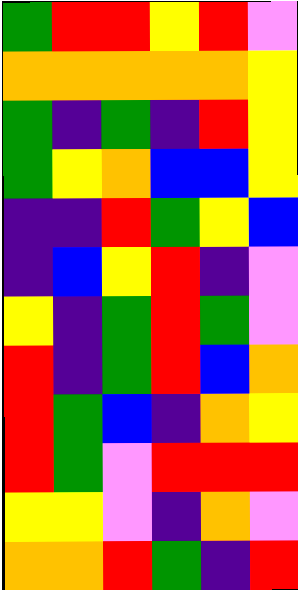[["green", "red", "red", "yellow", "red", "violet"], ["orange", "orange", "orange", "orange", "orange", "yellow"], ["green", "indigo", "green", "indigo", "red", "yellow"], ["green", "yellow", "orange", "blue", "blue", "yellow"], ["indigo", "indigo", "red", "green", "yellow", "blue"], ["indigo", "blue", "yellow", "red", "indigo", "violet"], ["yellow", "indigo", "green", "red", "green", "violet"], ["red", "indigo", "green", "red", "blue", "orange"], ["red", "green", "blue", "indigo", "orange", "yellow"], ["red", "green", "violet", "red", "red", "red"], ["yellow", "yellow", "violet", "indigo", "orange", "violet"], ["orange", "orange", "red", "green", "indigo", "red"]]